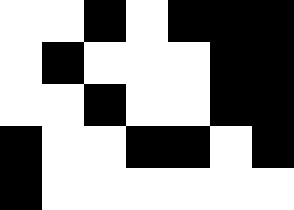[["white", "white", "black", "white", "black", "black", "black"], ["white", "black", "white", "white", "white", "black", "black"], ["white", "white", "black", "white", "white", "black", "black"], ["black", "white", "white", "black", "black", "white", "black"], ["black", "white", "white", "white", "white", "white", "white"]]